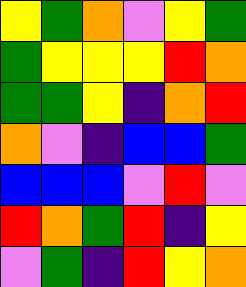[["yellow", "green", "orange", "violet", "yellow", "green"], ["green", "yellow", "yellow", "yellow", "red", "orange"], ["green", "green", "yellow", "indigo", "orange", "red"], ["orange", "violet", "indigo", "blue", "blue", "green"], ["blue", "blue", "blue", "violet", "red", "violet"], ["red", "orange", "green", "red", "indigo", "yellow"], ["violet", "green", "indigo", "red", "yellow", "orange"]]